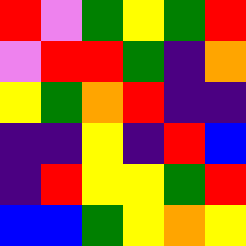[["red", "violet", "green", "yellow", "green", "red"], ["violet", "red", "red", "green", "indigo", "orange"], ["yellow", "green", "orange", "red", "indigo", "indigo"], ["indigo", "indigo", "yellow", "indigo", "red", "blue"], ["indigo", "red", "yellow", "yellow", "green", "red"], ["blue", "blue", "green", "yellow", "orange", "yellow"]]